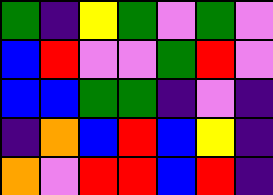[["green", "indigo", "yellow", "green", "violet", "green", "violet"], ["blue", "red", "violet", "violet", "green", "red", "violet"], ["blue", "blue", "green", "green", "indigo", "violet", "indigo"], ["indigo", "orange", "blue", "red", "blue", "yellow", "indigo"], ["orange", "violet", "red", "red", "blue", "red", "indigo"]]